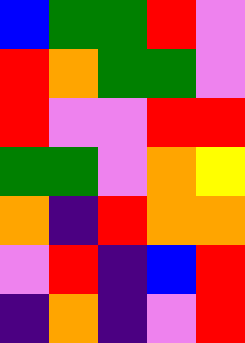[["blue", "green", "green", "red", "violet"], ["red", "orange", "green", "green", "violet"], ["red", "violet", "violet", "red", "red"], ["green", "green", "violet", "orange", "yellow"], ["orange", "indigo", "red", "orange", "orange"], ["violet", "red", "indigo", "blue", "red"], ["indigo", "orange", "indigo", "violet", "red"]]